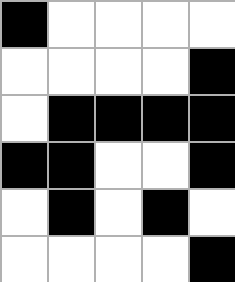[["black", "white", "white", "white", "white"], ["white", "white", "white", "white", "black"], ["white", "black", "black", "black", "black"], ["black", "black", "white", "white", "black"], ["white", "black", "white", "black", "white"], ["white", "white", "white", "white", "black"]]